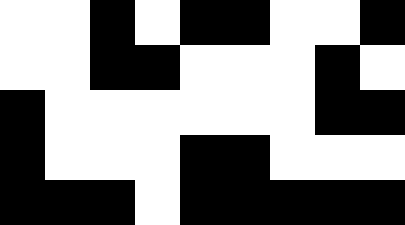[["white", "white", "black", "white", "black", "black", "white", "white", "black"], ["white", "white", "black", "black", "white", "white", "white", "black", "white"], ["black", "white", "white", "white", "white", "white", "white", "black", "black"], ["black", "white", "white", "white", "black", "black", "white", "white", "white"], ["black", "black", "black", "white", "black", "black", "black", "black", "black"]]